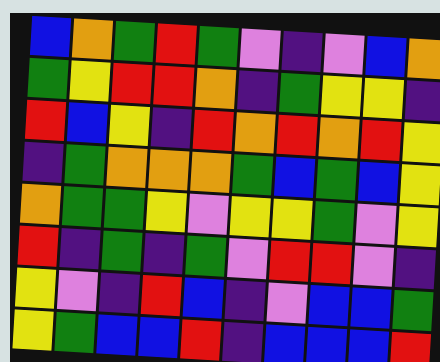[["blue", "orange", "green", "red", "green", "violet", "indigo", "violet", "blue", "orange"], ["green", "yellow", "red", "red", "orange", "indigo", "green", "yellow", "yellow", "indigo"], ["red", "blue", "yellow", "indigo", "red", "orange", "red", "orange", "red", "yellow"], ["indigo", "green", "orange", "orange", "orange", "green", "blue", "green", "blue", "yellow"], ["orange", "green", "green", "yellow", "violet", "yellow", "yellow", "green", "violet", "yellow"], ["red", "indigo", "green", "indigo", "green", "violet", "red", "red", "violet", "indigo"], ["yellow", "violet", "indigo", "red", "blue", "indigo", "violet", "blue", "blue", "green"], ["yellow", "green", "blue", "blue", "red", "indigo", "blue", "blue", "blue", "red"]]